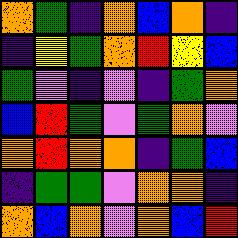[["orange", "green", "indigo", "orange", "blue", "orange", "indigo"], ["indigo", "yellow", "green", "orange", "red", "yellow", "blue"], ["green", "violet", "indigo", "violet", "indigo", "green", "orange"], ["blue", "red", "green", "violet", "green", "orange", "violet"], ["orange", "red", "orange", "orange", "indigo", "green", "blue"], ["indigo", "green", "green", "violet", "orange", "orange", "indigo"], ["orange", "blue", "orange", "violet", "orange", "blue", "red"]]